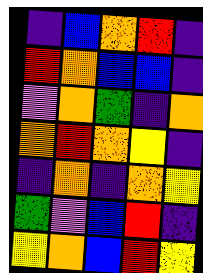[["indigo", "blue", "orange", "red", "indigo"], ["red", "orange", "blue", "blue", "indigo"], ["violet", "orange", "green", "indigo", "orange"], ["orange", "red", "orange", "yellow", "indigo"], ["indigo", "orange", "indigo", "orange", "yellow"], ["green", "violet", "blue", "red", "indigo"], ["yellow", "orange", "blue", "red", "yellow"]]